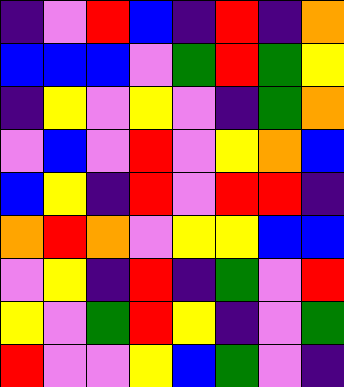[["indigo", "violet", "red", "blue", "indigo", "red", "indigo", "orange"], ["blue", "blue", "blue", "violet", "green", "red", "green", "yellow"], ["indigo", "yellow", "violet", "yellow", "violet", "indigo", "green", "orange"], ["violet", "blue", "violet", "red", "violet", "yellow", "orange", "blue"], ["blue", "yellow", "indigo", "red", "violet", "red", "red", "indigo"], ["orange", "red", "orange", "violet", "yellow", "yellow", "blue", "blue"], ["violet", "yellow", "indigo", "red", "indigo", "green", "violet", "red"], ["yellow", "violet", "green", "red", "yellow", "indigo", "violet", "green"], ["red", "violet", "violet", "yellow", "blue", "green", "violet", "indigo"]]